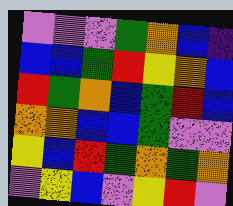[["violet", "violet", "violet", "green", "orange", "blue", "indigo"], ["blue", "blue", "green", "red", "yellow", "orange", "blue"], ["red", "green", "orange", "blue", "green", "red", "blue"], ["orange", "orange", "blue", "blue", "green", "violet", "violet"], ["yellow", "blue", "red", "green", "orange", "green", "orange"], ["violet", "yellow", "blue", "violet", "yellow", "red", "violet"]]